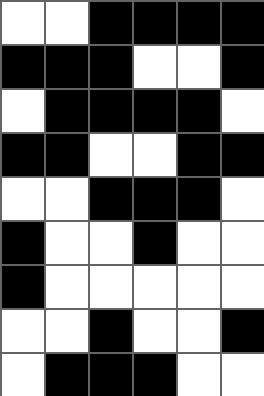[["white", "white", "black", "black", "black", "black"], ["black", "black", "black", "white", "white", "black"], ["white", "black", "black", "black", "black", "white"], ["black", "black", "white", "white", "black", "black"], ["white", "white", "black", "black", "black", "white"], ["black", "white", "white", "black", "white", "white"], ["black", "white", "white", "white", "white", "white"], ["white", "white", "black", "white", "white", "black"], ["white", "black", "black", "black", "white", "white"]]